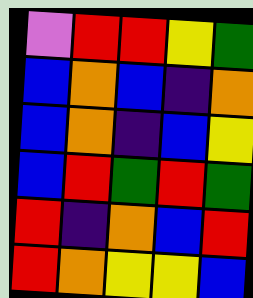[["violet", "red", "red", "yellow", "green"], ["blue", "orange", "blue", "indigo", "orange"], ["blue", "orange", "indigo", "blue", "yellow"], ["blue", "red", "green", "red", "green"], ["red", "indigo", "orange", "blue", "red"], ["red", "orange", "yellow", "yellow", "blue"]]